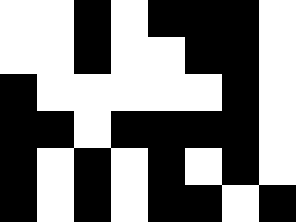[["white", "white", "black", "white", "black", "black", "black", "white"], ["white", "white", "black", "white", "white", "black", "black", "white"], ["black", "white", "white", "white", "white", "white", "black", "white"], ["black", "black", "white", "black", "black", "black", "black", "white"], ["black", "white", "black", "white", "black", "white", "black", "white"], ["black", "white", "black", "white", "black", "black", "white", "black"]]